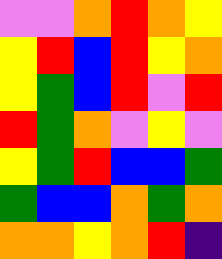[["violet", "violet", "orange", "red", "orange", "yellow"], ["yellow", "red", "blue", "red", "yellow", "orange"], ["yellow", "green", "blue", "red", "violet", "red"], ["red", "green", "orange", "violet", "yellow", "violet"], ["yellow", "green", "red", "blue", "blue", "green"], ["green", "blue", "blue", "orange", "green", "orange"], ["orange", "orange", "yellow", "orange", "red", "indigo"]]